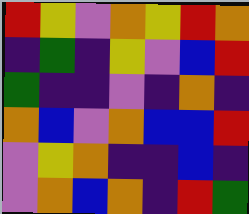[["red", "yellow", "violet", "orange", "yellow", "red", "orange"], ["indigo", "green", "indigo", "yellow", "violet", "blue", "red"], ["green", "indigo", "indigo", "violet", "indigo", "orange", "indigo"], ["orange", "blue", "violet", "orange", "blue", "blue", "red"], ["violet", "yellow", "orange", "indigo", "indigo", "blue", "indigo"], ["violet", "orange", "blue", "orange", "indigo", "red", "green"]]